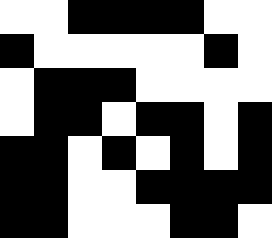[["white", "white", "black", "black", "black", "black", "white", "white"], ["black", "white", "white", "white", "white", "white", "black", "white"], ["white", "black", "black", "black", "white", "white", "white", "white"], ["white", "black", "black", "white", "black", "black", "white", "black"], ["black", "black", "white", "black", "white", "black", "white", "black"], ["black", "black", "white", "white", "black", "black", "black", "black"], ["black", "black", "white", "white", "white", "black", "black", "white"]]